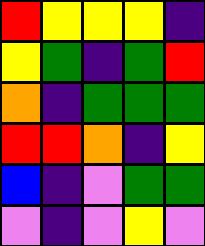[["red", "yellow", "yellow", "yellow", "indigo"], ["yellow", "green", "indigo", "green", "red"], ["orange", "indigo", "green", "green", "green"], ["red", "red", "orange", "indigo", "yellow"], ["blue", "indigo", "violet", "green", "green"], ["violet", "indigo", "violet", "yellow", "violet"]]